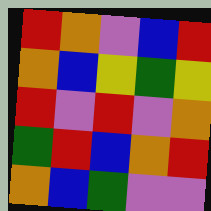[["red", "orange", "violet", "blue", "red"], ["orange", "blue", "yellow", "green", "yellow"], ["red", "violet", "red", "violet", "orange"], ["green", "red", "blue", "orange", "red"], ["orange", "blue", "green", "violet", "violet"]]